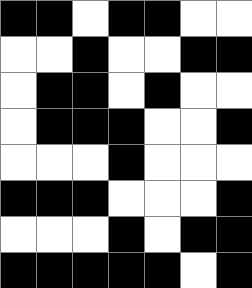[["black", "black", "white", "black", "black", "white", "white"], ["white", "white", "black", "white", "white", "black", "black"], ["white", "black", "black", "white", "black", "white", "white"], ["white", "black", "black", "black", "white", "white", "black"], ["white", "white", "white", "black", "white", "white", "white"], ["black", "black", "black", "white", "white", "white", "black"], ["white", "white", "white", "black", "white", "black", "black"], ["black", "black", "black", "black", "black", "white", "black"]]